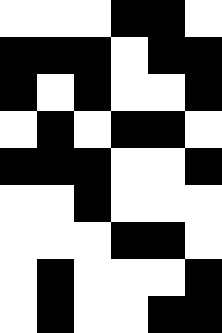[["white", "white", "white", "black", "black", "white"], ["black", "black", "black", "white", "black", "black"], ["black", "white", "black", "white", "white", "black"], ["white", "black", "white", "black", "black", "white"], ["black", "black", "black", "white", "white", "black"], ["white", "white", "black", "white", "white", "white"], ["white", "white", "white", "black", "black", "white"], ["white", "black", "white", "white", "white", "black"], ["white", "black", "white", "white", "black", "black"]]